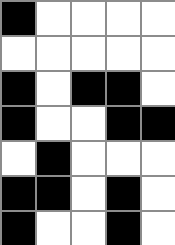[["black", "white", "white", "white", "white"], ["white", "white", "white", "white", "white"], ["black", "white", "black", "black", "white"], ["black", "white", "white", "black", "black"], ["white", "black", "white", "white", "white"], ["black", "black", "white", "black", "white"], ["black", "white", "white", "black", "white"]]